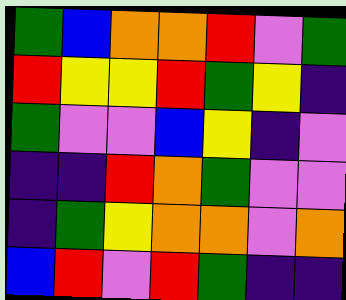[["green", "blue", "orange", "orange", "red", "violet", "green"], ["red", "yellow", "yellow", "red", "green", "yellow", "indigo"], ["green", "violet", "violet", "blue", "yellow", "indigo", "violet"], ["indigo", "indigo", "red", "orange", "green", "violet", "violet"], ["indigo", "green", "yellow", "orange", "orange", "violet", "orange"], ["blue", "red", "violet", "red", "green", "indigo", "indigo"]]